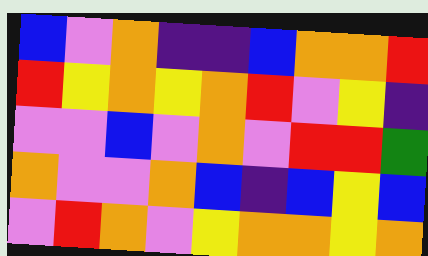[["blue", "violet", "orange", "indigo", "indigo", "blue", "orange", "orange", "red"], ["red", "yellow", "orange", "yellow", "orange", "red", "violet", "yellow", "indigo"], ["violet", "violet", "blue", "violet", "orange", "violet", "red", "red", "green"], ["orange", "violet", "violet", "orange", "blue", "indigo", "blue", "yellow", "blue"], ["violet", "red", "orange", "violet", "yellow", "orange", "orange", "yellow", "orange"]]